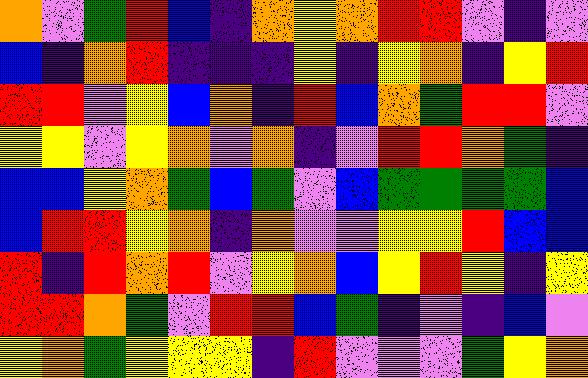[["orange", "violet", "green", "red", "blue", "indigo", "orange", "yellow", "orange", "red", "red", "violet", "indigo", "violet"], ["blue", "indigo", "orange", "red", "indigo", "indigo", "indigo", "yellow", "indigo", "yellow", "orange", "indigo", "yellow", "red"], ["red", "red", "violet", "yellow", "blue", "orange", "indigo", "red", "blue", "orange", "green", "red", "red", "violet"], ["yellow", "yellow", "violet", "yellow", "orange", "violet", "orange", "indigo", "violet", "red", "red", "orange", "green", "indigo"], ["blue", "blue", "yellow", "orange", "green", "blue", "green", "violet", "blue", "green", "green", "green", "green", "blue"], ["blue", "red", "red", "yellow", "orange", "indigo", "orange", "violet", "violet", "yellow", "yellow", "red", "blue", "blue"], ["red", "indigo", "red", "orange", "red", "violet", "yellow", "orange", "blue", "yellow", "red", "yellow", "indigo", "yellow"], ["red", "red", "orange", "green", "violet", "red", "red", "blue", "green", "indigo", "violet", "indigo", "blue", "violet"], ["yellow", "orange", "green", "yellow", "yellow", "yellow", "indigo", "red", "violet", "violet", "violet", "green", "yellow", "orange"]]